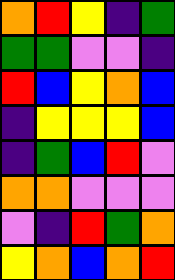[["orange", "red", "yellow", "indigo", "green"], ["green", "green", "violet", "violet", "indigo"], ["red", "blue", "yellow", "orange", "blue"], ["indigo", "yellow", "yellow", "yellow", "blue"], ["indigo", "green", "blue", "red", "violet"], ["orange", "orange", "violet", "violet", "violet"], ["violet", "indigo", "red", "green", "orange"], ["yellow", "orange", "blue", "orange", "red"]]